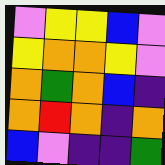[["violet", "yellow", "yellow", "blue", "violet"], ["yellow", "orange", "orange", "yellow", "violet"], ["orange", "green", "orange", "blue", "indigo"], ["orange", "red", "orange", "indigo", "orange"], ["blue", "violet", "indigo", "indigo", "green"]]